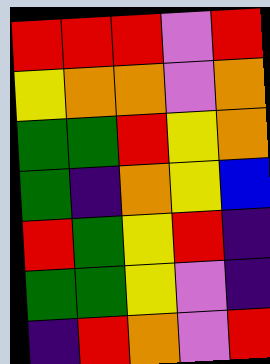[["red", "red", "red", "violet", "red"], ["yellow", "orange", "orange", "violet", "orange"], ["green", "green", "red", "yellow", "orange"], ["green", "indigo", "orange", "yellow", "blue"], ["red", "green", "yellow", "red", "indigo"], ["green", "green", "yellow", "violet", "indigo"], ["indigo", "red", "orange", "violet", "red"]]